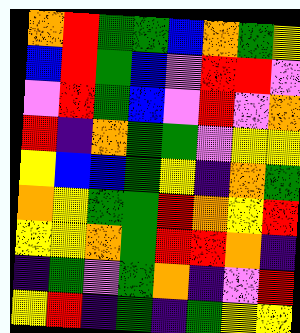[["orange", "red", "green", "green", "blue", "orange", "green", "yellow"], ["blue", "red", "green", "blue", "violet", "red", "red", "violet"], ["violet", "red", "green", "blue", "violet", "red", "violet", "orange"], ["red", "indigo", "orange", "green", "green", "violet", "yellow", "yellow"], ["yellow", "blue", "blue", "green", "yellow", "indigo", "orange", "green"], ["orange", "yellow", "green", "green", "red", "orange", "yellow", "red"], ["yellow", "yellow", "orange", "green", "red", "red", "orange", "indigo"], ["indigo", "green", "violet", "green", "orange", "indigo", "violet", "red"], ["yellow", "red", "indigo", "green", "indigo", "green", "yellow", "yellow"]]